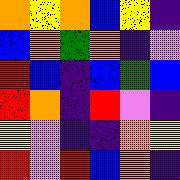[["orange", "yellow", "orange", "blue", "yellow", "indigo"], ["blue", "orange", "green", "orange", "indigo", "violet"], ["red", "blue", "indigo", "blue", "green", "blue"], ["red", "orange", "indigo", "red", "violet", "indigo"], ["yellow", "violet", "indigo", "indigo", "orange", "yellow"], ["red", "violet", "red", "blue", "orange", "indigo"]]